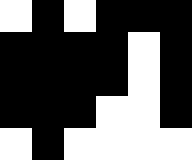[["white", "black", "white", "black", "black", "black"], ["black", "black", "black", "black", "white", "black"], ["black", "black", "black", "black", "white", "black"], ["black", "black", "black", "white", "white", "black"], ["white", "black", "white", "white", "white", "white"]]